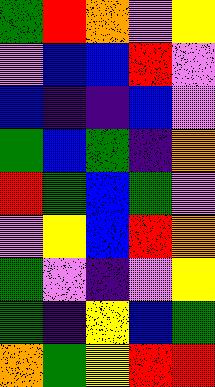[["green", "red", "orange", "violet", "yellow"], ["violet", "blue", "blue", "red", "violet"], ["blue", "indigo", "indigo", "blue", "violet"], ["green", "blue", "green", "indigo", "orange"], ["red", "green", "blue", "green", "violet"], ["violet", "yellow", "blue", "red", "orange"], ["green", "violet", "indigo", "violet", "yellow"], ["green", "indigo", "yellow", "blue", "green"], ["orange", "green", "yellow", "red", "red"]]